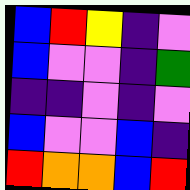[["blue", "red", "yellow", "indigo", "violet"], ["blue", "violet", "violet", "indigo", "green"], ["indigo", "indigo", "violet", "indigo", "violet"], ["blue", "violet", "violet", "blue", "indigo"], ["red", "orange", "orange", "blue", "red"]]